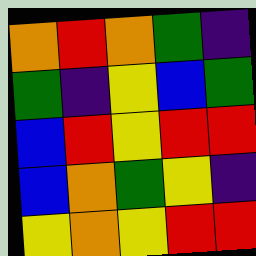[["orange", "red", "orange", "green", "indigo"], ["green", "indigo", "yellow", "blue", "green"], ["blue", "red", "yellow", "red", "red"], ["blue", "orange", "green", "yellow", "indigo"], ["yellow", "orange", "yellow", "red", "red"]]